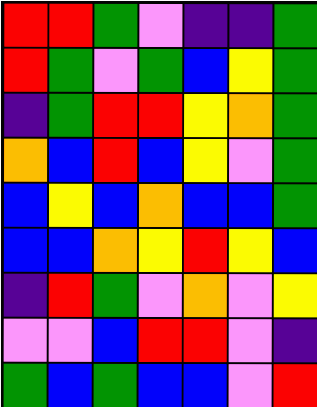[["red", "red", "green", "violet", "indigo", "indigo", "green"], ["red", "green", "violet", "green", "blue", "yellow", "green"], ["indigo", "green", "red", "red", "yellow", "orange", "green"], ["orange", "blue", "red", "blue", "yellow", "violet", "green"], ["blue", "yellow", "blue", "orange", "blue", "blue", "green"], ["blue", "blue", "orange", "yellow", "red", "yellow", "blue"], ["indigo", "red", "green", "violet", "orange", "violet", "yellow"], ["violet", "violet", "blue", "red", "red", "violet", "indigo"], ["green", "blue", "green", "blue", "blue", "violet", "red"]]